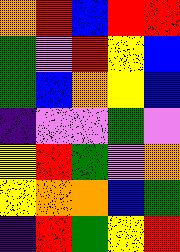[["orange", "red", "blue", "red", "red"], ["green", "violet", "red", "yellow", "blue"], ["green", "blue", "orange", "yellow", "blue"], ["indigo", "violet", "violet", "green", "violet"], ["yellow", "red", "green", "violet", "orange"], ["yellow", "orange", "orange", "blue", "green"], ["indigo", "red", "green", "yellow", "red"]]